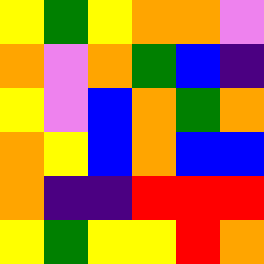[["yellow", "green", "yellow", "orange", "orange", "violet"], ["orange", "violet", "orange", "green", "blue", "indigo"], ["yellow", "violet", "blue", "orange", "green", "orange"], ["orange", "yellow", "blue", "orange", "blue", "blue"], ["orange", "indigo", "indigo", "red", "red", "red"], ["yellow", "green", "yellow", "yellow", "red", "orange"]]